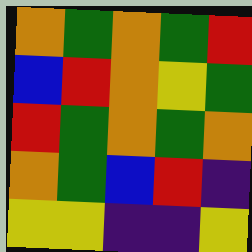[["orange", "green", "orange", "green", "red"], ["blue", "red", "orange", "yellow", "green"], ["red", "green", "orange", "green", "orange"], ["orange", "green", "blue", "red", "indigo"], ["yellow", "yellow", "indigo", "indigo", "yellow"]]